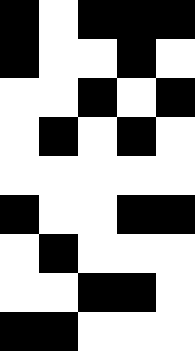[["black", "white", "black", "black", "black"], ["black", "white", "white", "black", "white"], ["white", "white", "black", "white", "black"], ["white", "black", "white", "black", "white"], ["white", "white", "white", "white", "white"], ["black", "white", "white", "black", "black"], ["white", "black", "white", "white", "white"], ["white", "white", "black", "black", "white"], ["black", "black", "white", "white", "white"]]